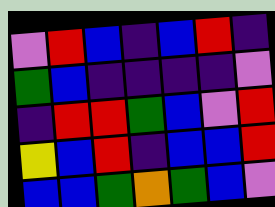[["violet", "red", "blue", "indigo", "blue", "red", "indigo"], ["green", "blue", "indigo", "indigo", "indigo", "indigo", "violet"], ["indigo", "red", "red", "green", "blue", "violet", "red"], ["yellow", "blue", "red", "indigo", "blue", "blue", "red"], ["blue", "blue", "green", "orange", "green", "blue", "violet"]]